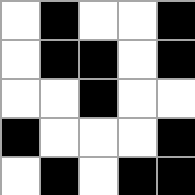[["white", "black", "white", "white", "black"], ["white", "black", "black", "white", "black"], ["white", "white", "black", "white", "white"], ["black", "white", "white", "white", "black"], ["white", "black", "white", "black", "black"]]